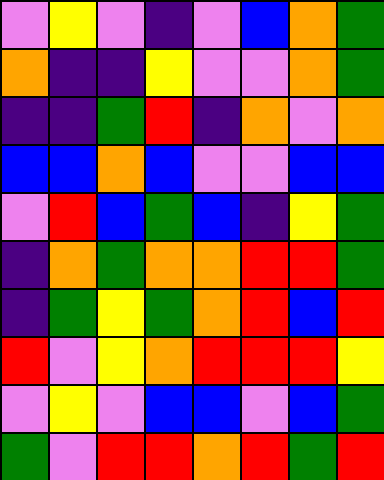[["violet", "yellow", "violet", "indigo", "violet", "blue", "orange", "green"], ["orange", "indigo", "indigo", "yellow", "violet", "violet", "orange", "green"], ["indigo", "indigo", "green", "red", "indigo", "orange", "violet", "orange"], ["blue", "blue", "orange", "blue", "violet", "violet", "blue", "blue"], ["violet", "red", "blue", "green", "blue", "indigo", "yellow", "green"], ["indigo", "orange", "green", "orange", "orange", "red", "red", "green"], ["indigo", "green", "yellow", "green", "orange", "red", "blue", "red"], ["red", "violet", "yellow", "orange", "red", "red", "red", "yellow"], ["violet", "yellow", "violet", "blue", "blue", "violet", "blue", "green"], ["green", "violet", "red", "red", "orange", "red", "green", "red"]]